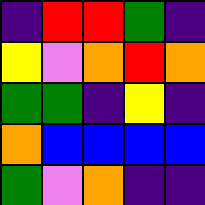[["indigo", "red", "red", "green", "indigo"], ["yellow", "violet", "orange", "red", "orange"], ["green", "green", "indigo", "yellow", "indigo"], ["orange", "blue", "blue", "blue", "blue"], ["green", "violet", "orange", "indigo", "indigo"]]